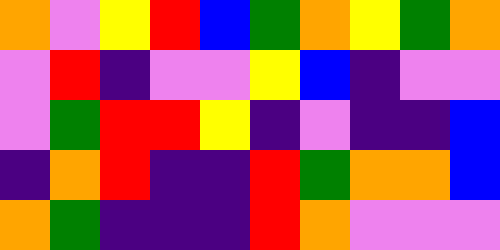[["orange", "violet", "yellow", "red", "blue", "green", "orange", "yellow", "green", "orange"], ["violet", "red", "indigo", "violet", "violet", "yellow", "blue", "indigo", "violet", "violet"], ["violet", "green", "red", "red", "yellow", "indigo", "violet", "indigo", "indigo", "blue"], ["indigo", "orange", "red", "indigo", "indigo", "red", "green", "orange", "orange", "blue"], ["orange", "green", "indigo", "indigo", "indigo", "red", "orange", "violet", "violet", "violet"]]